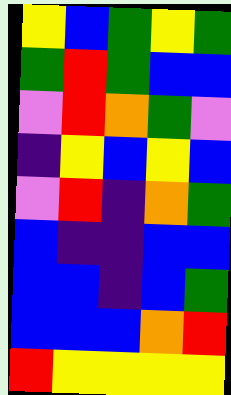[["yellow", "blue", "green", "yellow", "green"], ["green", "red", "green", "blue", "blue"], ["violet", "red", "orange", "green", "violet"], ["indigo", "yellow", "blue", "yellow", "blue"], ["violet", "red", "indigo", "orange", "green"], ["blue", "indigo", "indigo", "blue", "blue"], ["blue", "blue", "indigo", "blue", "green"], ["blue", "blue", "blue", "orange", "red"], ["red", "yellow", "yellow", "yellow", "yellow"]]